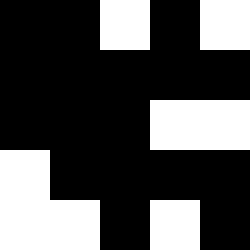[["black", "black", "white", "black", "white"], ["black", "black", "black", "black", "black"], ["black", "black", "black", "white", "white"], ["white", "black", "black", "black", "black"], ["white", "white", "black", "white", "black"]]